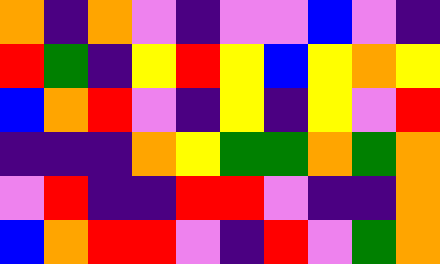[["orange", "indigo", "orange", "violet", "indigo", "violet", "violet", "blue", "violet", "indigo"], ["red", "green", "indigo", "yellow", "red", "yellow", "blue", "yellow", "orange", "yellow"], ["blue", "orange", "red", "violet", "indigo", "yellow", "indigo", "yellow", "violet", "red"], ["indigo", "indigo", "indigo", "orange", "yellow", "green", "green", "orange", "green", "orange"], ["violet", "red", "indigo", "indigo", "red", "red", "violet", "indigo", "indigo", "orange"], ["blue", "orange", "red", "red", "violet", "indigo", "red", "violet", "green", "orange"]]